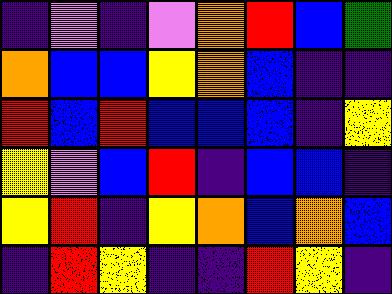[["indigo", "violet", "indigo", "violet", "orange", "red", "blue", "green"], ["orange", "blue", "blue", "yellow", "orange", "blue", "indigo", "indigo"], ["red", "blue", "red", "blue", "blue", "blue", "indigo", "yellow"], ["yellow", "violet", "blue", "red", "indigo", "blue", "blue", "indigo"], ["yellow", "red", "indigo", "yellow", "orange", "blue", "orange", "blue"], ["indigo", "red", "yellow", "indigo", "indigo", "red", "yellow", "indigo"]]